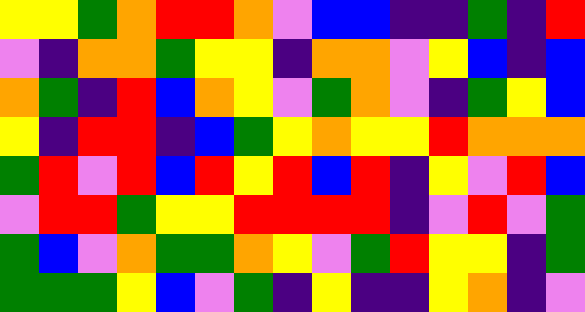[["yellow", "yellow", "green", "orange", "red", "red", "orange", "violet", "blue", "blue", "indigo", "indigo", "green", "indigo", "red"], ["violet", "indigo", "orange", "orange", "green", "yellow", "yellow", "indigo", "orange", "orange", "violet", "yellow", "blue", "indigo", "blue"], ["orange", "green", "indigo", "red", "blue", "orange", "yellow", "violet", "green", "orange", "violet", "indigo", "green", "yellow", "blue"], ["yellow", "indigo", "red", "red", "indigo", "blue", "green", "yellow", "orange", "yellow", "yellow", "red", "orange", "orange", "orange"], ["green", "red", "violet", "red", "blue", "red", "yellow", "red", "blue", "red", "indigo", "yellow", "violet", "red", "blue"], ["violet", "red", "red", "green", "yellow", "yellow", "red", "red", "red", "red", "indigo", "violet", "red", "violet", "green"], ["green", "blue", "violet", "orange", "green", "green", "orange", "yellow", "violet", "green", "red", "yellow", "yellow", "indigo", "green"], ["green", "green", "green", "yellow", "blue", "violet", "green", "indigo", "yellow", "indigo", "indigo", "yellow", "orange", "indigo", "violet"]]